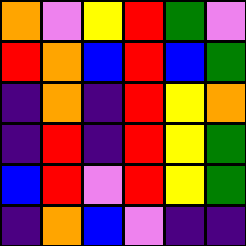[["orange", "violet", "yellow", "red", "green", "violet"], ["red", "orange", "blue", "red", "blue", "green"], ["indigo", "orange", "indigo", "red", "yellow", "orange"], ["indigo", "red", "indigo", "red", "yellow", "green"], ["blue", "red", "violet", "red", "yellow", "green"], ["indigo", "orange", "blue", "violet", "indigo", "indigo"]]